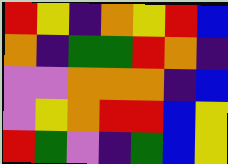[["red", "yellow", "indigo", "orange", "yellow", "red", "blue"], ["orange", "indigo", "green", "green", "red", "orange", "indigo"], ["violet", "violet", "orange", "orange", "orange", "indigo", "blue"], ["violet", "yellow", "orange", "red", "red", "blue", "yellow"], ["red", "green", "violet", "indigo", "green", "blue", "yellow"]]